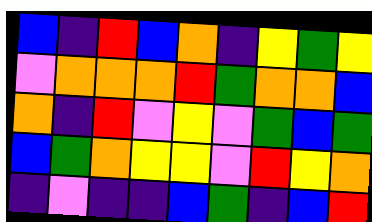[["blue", "indigo", "red", "blue", "orange", "indigo", "yellow", "green", "yellow"], ["violet", "orange", "orange", "orange", "red", "green", "orange", "orange", "blue"], ["orange", "indigo", "red", "violet", "yellow", "violet", "green", "blue", "green"], ["blue", "green", "orange", "yellow", "yellow", "violet", "red", "yellow", "orange"], ["indigo", "violet", "indigo", "indigo", "blue", "green", "indigo", "blue", "red"]]